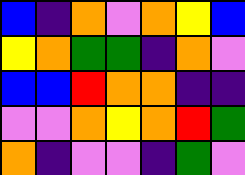[["blue", "indigo", "orange", "violet", "orange", "yellow", "blue"], ["yellow", "orange", "green", "green", "indigo", "orange", "violet"], ["blue", "blue", "red", "orange", "orange", "indigo", "indigo"], ["violet", "violet", "orange", "yellow", "orange", "red", "green"], ["orange", "indigo", "violet", "violet", "indigo", "green", "violet"]]